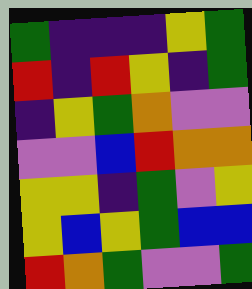[["green", "indigo", "indigo", "indigo", "yellow", "green"], ["red", "indigo", "red", "yellow", "indigo", "green"], ["indigo", "yellow", "green", "orange", "violet", "violet"], ["violet", "violet", "blue", "red", "orange", "orange"], ["yellow", "yellow", "indigo", "green", "violet", "yellow"], ["yellow", "blue", "yellow", "green", "blue", "blue"], ["red", "orange", "green", "violet", "violet", "green"]]